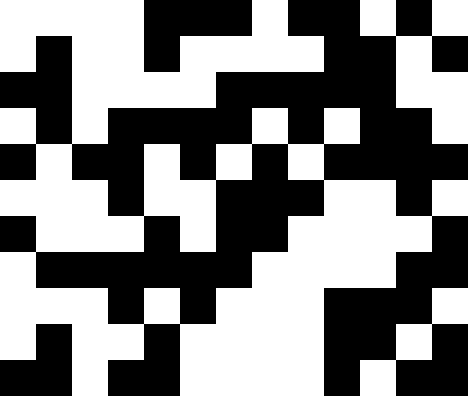[["white", "white", "white", "white", "black", "black", "black", "white", "black", "black", "white", "black", "white"], ["white", "black", "white", "white", "black", "white", "white", "white", "white", "black", "black", "white", "black"], ["black", "black", "white", "white", "white", "white", "black", "black", "black", "black", "black", "white", "white"], ["white", "black", "white", "black", "black", "black", "black", "white", "black", "white", "black", "black", "white"], ["black", "white", "black", "black", "white", "black", "white", "black", "white", "black", "black", "black", "black"], ["white", "white", "white", "black", "white", "white", "black", "black", "black", "white", "white", "black", "white"], ["black", "white", "white", "white", "black", "white", "black", "black", "white", "white", "white", "white", "black"], ["white", "black", "black", "black", "black", "black", "black", "white", "white", "white", "white", "black", "black"], ["white", "white", "white", "black", "white", "black", "white", "white", "white", "black", "black", "black", "white"], ["white", "black", "white", "white", "black", "white", "white", "white", "white", "black", "black", "white", "black"], ["black", "black", "white", "black", "black", "white", "white", "white", "white", "black", "white", "black", "black"]]